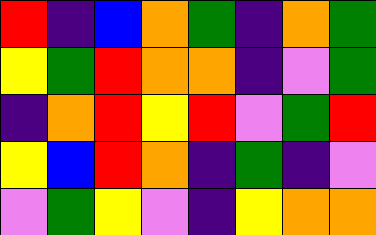[["red", "indigo", "blue", "orange", "green", "indigo", "orange", "green"], ["yellow", "green", "red", "orange", "orange", "indigo", "violet", "green"], ["indigo", "orange", "red", "yellow", "red", "violet", "green", "red"], ["yellow", "blue", "red", "orange", "indigo", "green", "indigo", "violet"], ["violet", "green", "yellow", "violet", "indigo", "yellow", "orange", "orange"]]